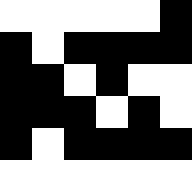[["white", "white", "white", "white", "white", "black"], ["black", "white", "black", "black", "black", "black"], ["black", "black", "white", "black", "white", "white"], ["black", "black", "black", "white", "black", "white"], ["black", "white", "black", "black", "black", "black"], ["white", "white", "white", "white", "white", "white"]]